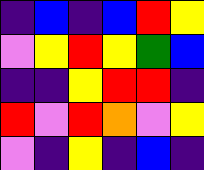[["indigo", "blue", "indigo", "blue", "red", "yellow"], ["violet", "yellow", "red", "yellow", "green", "blue"], ["indigo", "indigo", "yellow", "red", "red", "indigo"], ["red", "violet", "red", "orange", "violet", "yellow"], ["violet", "indigo", "yellow", "indigo", "blue", "indigo"]]